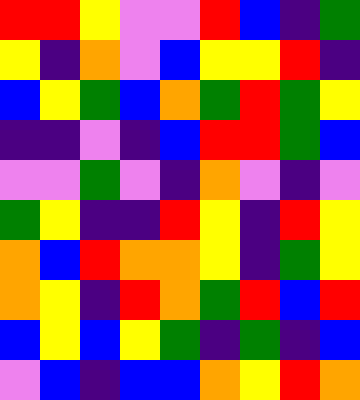[["red", "red", "yellow", "violet", "violet", "red", "blue", "indigo", "green"], ["yellow", "indigo", "orange", "violet", "blue", "yellow", "yellow", "red", "indigo"], ["blue", "yellow", "green", "blue", "orange", "green", "red", "green", "yellow"], ["indigo", "indigo", "violet", "indigo", "blue", "red", "red", "green", "blue"], ["violet", "violet", "green", "violet", "indigo", "orange", "violet", "indigo", "violet"], ["green", "yellow", "indigo", "indigo", "red", "yellow", "indigo", "red", "yellow"], ["orange", "blue", "red", "orange", "orange", "yellow", "indigo", "green", "yellow"], ["orange", "yellow", "indigo", "red", "orange", "green", "red", "blue", "red"], ["blue", "yellow", "blue", "yellow", "green", "indigo", "green", "indigo", "blue"], ["violet", "blue", "indigo", "blue", "blue", "orange", "yellow", "red", "orange"]]